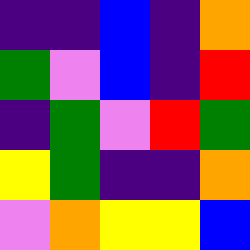[["indigo", "indigo", "blue", "indigo", "orange"], ["green", "violet", "blue", "indigo", "red"], ["indigo", "green", "violet", "red", "green"], ["yellow", "green", "indigo", "indigo", "orange"], ["violet", "orange", "yellow", "yellow", "blue"]]